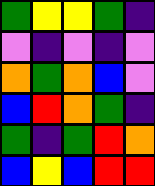[["green", "yellow", "yellow", "green", "indigo"], ["violet", "indigo", "violet", "indigo", "violet"], ["orange", "green", "orange", "blue", "violet"], ["blue", "red", "orange", "green", "indigo"], ["green", "indigo", "green", "red", "orange"], ["blue", "yellow", "blue", "red", "red"]]